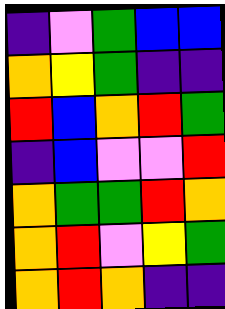[["indigo", "violet", "green", "blue", "blue"], ["orange", "yellow", "green", "indigo", "indigo"], ["red", "blue", "orange", "red", "green"], ["indigo", "blue", "violet", "violet", "red"], ["orange", "green", "green", "red", "orange"], ["orange", "red", "violet", "yellow", "green"], ["orange", "red", "orange", "indigo", "indigo"]]